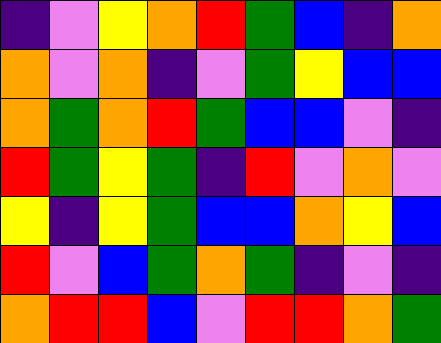[["indigo", "violet", "yellow", "orange", "red", "green", "blue", "indigo", "orange"], ["orange", "violet", "orange", "indigo", "violet", "green", "yellow", "blue", "blue"], ["orange", "green", "orange", "red", "green", "blue", "blue", "violet", "indigo"], ["red", "green", "yellow", "green", "indigo", "red", "violet", "orange", "violet"], ["yellow", "indigo", "yellow", "green", "blue", "blue", "orange", "yellow", "blue"], ["red", "violet", "blue", "green", "orange", "green", "indigo", "violet", "indigo"], ["orange", "red", "red", "blue", "violet", "red", "red", "orange", "green"]]